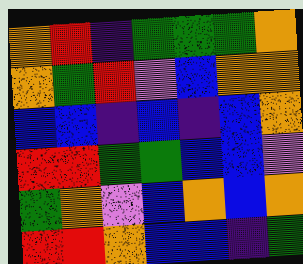[["orange", "red", "indigo", "green", "green", "green", "orange"], ["orange", "green", "red", "violet", "blue", "orange", "orange"], ["blue", "blue", "indigo", "blue", "indigo", "blue", "orange"], ["red", "red", "green", "green", "blue", "blue", "violet"], ["green", "orange", "violet", "blue", "orange", "blue", "orange"], ["red", "red", "orange", "blue", "blue", "indigo", "green"]]